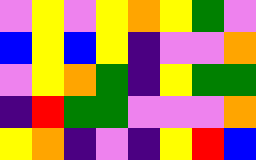[["violet", "yellow", "violet", "yellow", "orange", "yellow", "green", "violet"], ["blue", "yellow", "blue", "yellow", "indigo", "violet", "violet", "orange"], ["violet", "yellow", "orange", "green", "indigo", "yellow", "green", "green"], ["indigo", "red", "green", "green", "violet", "violet", "violet", "orange"], ["yellow", "orange", "indigo", "violet", "indigo", "yellow", "red", "blue"]]